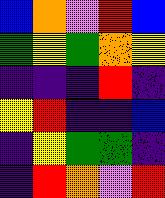[["blue", "orange", "violet", "red", "blue"], ["green", "yellow", "green", "orange", "yellow"], ["indigo", "indigo", "indigo", "red", "indigo"], ["yellow", "red", "indigo", "indigo", "blue"], ["indigo", "yellow", "green", "green", "indigo"], ["indigo", "red", "orange", "violet", "red"]]